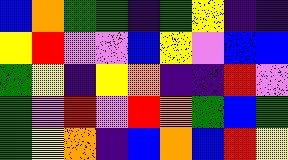[["blue", "orange", "green", "green", "indigo", "green", "yellow", "indigo", "indigo"], ["yellow", "red", "violet", "violet", "blue", "yellow", "violet", "blue", "blue"], ["green", "yellow", "indigo", "yellow", "orange", "indigo", "indigo", "red", "violet"], ["green", "violet", "red", "violet", "red", "orange", "green", "blue", "green"], ["green", "yellow", "orange", "indigo", "blue", "orange", "blue", "red", "yellow"]]